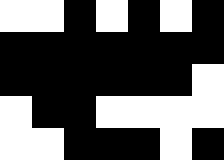[["white", "white", "black", "white", "black", "white", "black"], ["black", "black", "black", "black", "black", "black", "black"], ["black", "black", "black", "black", "black", "black", "white"], ["white", "black", "black", "white", "white", "white", "white"], ["white", "white", "black", "black", "black", "white", "black"]]